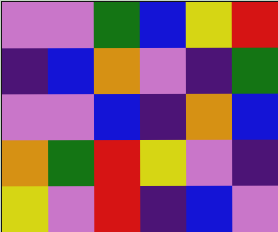[["violet", "violet", "green", "blue", "yellow", "red"], ["indigo", "blue", "orange", "violet", "indigo", "green"], ["violet", "violet", "blue", "indigo", "orange", "blue"], ["orange", "green", "red", "yellow", "violet", "indigo"], ["yellow", "violet", "red", "indigo", "blue", "violet"]]